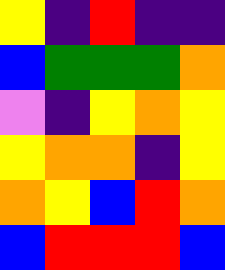[["yellow", "indigo", "red", "indigo", "indigo"], ["blue", "green", "green", "green", "orange"], ["violet", "indigo", "yellow", "orange", "yellow"], ["yellow", "orange", "orange", "indigo", "yellow"], ["orange", "yellow", "blue", "red", "orange"], ["blue", "red", "red", "red", "blue"]]